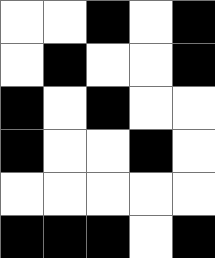[["white", "white", "black", "white", "black"], ["white", "black", "white", "white", "black"], ["black", "white", "black", "white", "white"], ["black", "white", "white", "black", "white"], ["white", "white", "white", "white", "white"], ["black", "black", "black", "white", "black"]]